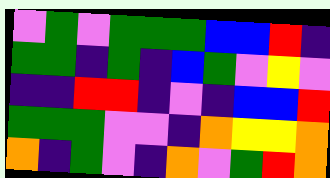[["violet", "green", "violet", "green", "green", "green", "blue", "blue", "red", "indigo"], ["green", "green", "indigo", "green", "indigo", "blue", "green", "violet", "yellow", "violet"], ["indigo", "indigo", "red", "red", "indigo", "violet", "indigo", "blue", "blue", "red"], ["green", "green", "green", "violet", "violet", "indigo", "orange", "yellow", "yellow", "orange"], ["orange", "indigo", "green", "violet", "indigo", "orange", "violet", "green", "red", "orange"]]